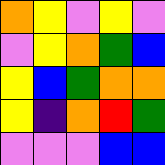[["orange", "yellow", "violet", "yellow", "violet"], ["violet", "yellow", "orange", "green", "blue"], ["yellow", "blue", "green", "orange", "orange"], ["yellow", "indigo", "orange", "red", "green"], ["violet", "violet", "violet", "blue", "blue"]]